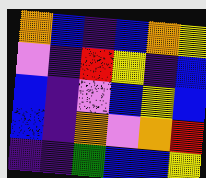[["orange", "blue", "indigo", "blue", "orange", "yellow"], ["violet", "indigo", "red", "yellow", "indigo", "blue"], ["blue", "indigo", "violet", "blue", "yellow", "blue"], ["blue", "indigo", "orange", "violet", "orange", "red"], ["indigo", "indigo", "green", "blue", "blue", "yellow"]]